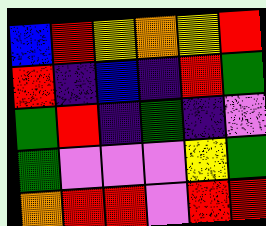[["blue", "red", "yellow", "orange", "yellow", "red"], ["red", "indigo", "blue", "indigo", "red", "green"], ["green", "red", "indigo", "green", "indigo", "violet"], ["green", "violet", "violet", "violet", "yellow", "green"], ["orange", "red", "red", "violet", "red", "red"]]